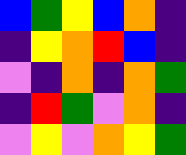[["blue", "green", "yellow", "blue", "orange", "indigo"], ["indigo", "yellow", "orange", "red", "blue", "indigo"], ["violet", "indigo", "orange", "indigo", "orange", "green"], ["indigo", "red", "green", "violet", "orange", "indigo"], ["violet", "yellow", "violet", "orange", "yellow", "green"]]